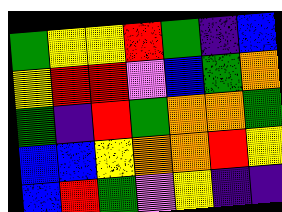[["green", "yellow", "yellow", "red", "green", "indigo", "blue"], ["yellow", "red", "red", "violet", "blue", "green", "orange"], ["green", "indigo", "red", "green", "orange", "orange", "green"], ["blue", "blue", "yellow", "orange", "orange", "red", "yellow"], ["blue", "red", "green", "violet", "yellow", "indigo", "indigo"]]